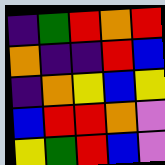[["indigo", "green", "red", "orange", "red"], ["orange", "indigo", "indigo", "red", "blue"], ["indigo", "orange", "yellow", "blue", "yellow"], ["blue", "red", "red", "orange", "violet"], ["yellow", "green", "red", "blue", "violet"]]